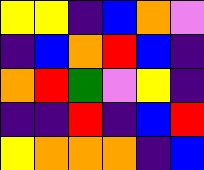[["yellow", "yellow", "indigo", "blue", "orange", "violet"], ["indigo", "blue", "orange", "red", "blue", "indigo"], ["orange", "red", "green", "violet", "yellow", "indigo"], ["indigo", "indigo", "red", "indigo", "blue", "red"], ["yellow", "orange", "orange", "orange", "indigo", "blue"]]